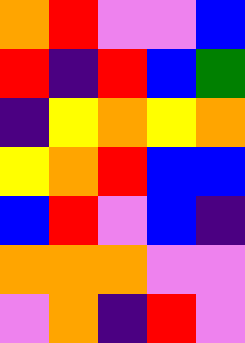[["orange", "red", "violet", "violet", "blue"], ["red", "indigo", "red", "blue", "green"], ["indigo", "yellow", "orange", "yellow", "orange"], ["yellow", "orange", "red", "blue", "blue"], ["blue", "red", "violet", "blue", "indigo"], ["orange", "orange", "orange", "violet", "violet"], ["violet", "orange", "indigo", "red", "violet"]]